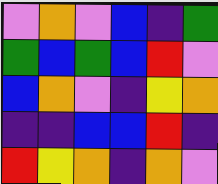[["violet", "orange", "violet", "blue", "indigo", "green"], ["green", "blue", "green", "blue", "red", "violet"], ["blue", "orange", "violet", "indigo", "yellow", "orange"], ["indigo", "indigo", "blue", "blue", "red", "indigo"], ["red", "yellow", "orange", "indigo", "orange", "violet"]]